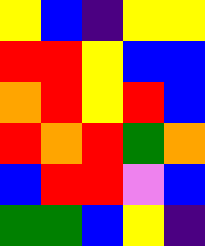[["yellow", "blue", "indigo", "yellow", "yellow"], ["red", "red", "yellow", "blue", "blue"], ["orange", "red", "yellow", "red", "blue"], ["red", "orange", "red", "green", "orange"], ["blue", "red", "red", "violet", "blue"], ["green", "green", "blue", "yellow", "indigo"]]